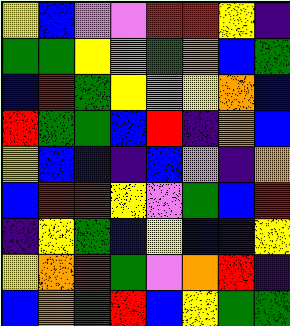[["yellow", "blue", "violet", "violet", "red", "red", "yellow", "indigo"], ["green", "green", "yellow", "orange", "green", "orange", "blue", "green"], ["blue", "red", "green", "yellow", "violet", "yellow", "orange", "blue"], ["red", "green", "green", "blue", "red", "indigo", "orange", "blue"], ["yellow", "blue", "blue", "indigo", "blue", "violet", "indigo", "orange"], ["blue", "red", "red", "yellow", "violet", "green", "blue", "red"], ["indigo", "yellow", "green", "blue", "yellow", "blue", "indigo", "yellow"], ["yellow", "orange", "red", "green", "violet", "orange", "red", "indigo"], ["blue", "orange", "green", "red", "blue", "yellow", "green", "green"]]